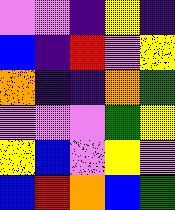[["violet", "violet", "indigo", "yellow", "indigo"], ["blue", "indigo", "red", "violet", "yellow"], ["orange", "indigo", "indigo", "orange", "green"], ["violet", "violet", "violet", "green", "yellow"], ["yellow", "blue", "violet", "yellow", "violet"], ["blue", "red", "orange", "blue", "green"]]